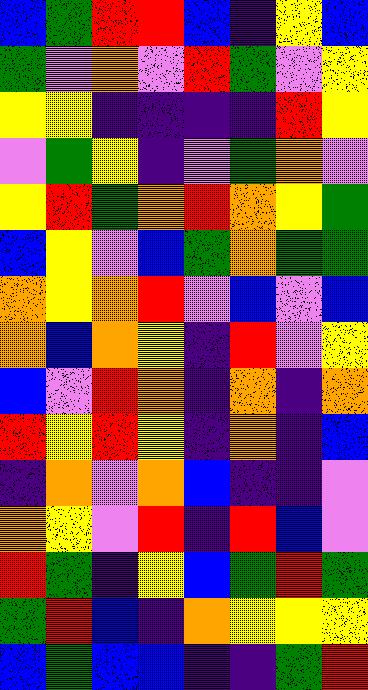[["blue", "green", "red", "red", "blue", "indigo", "yellow", "blue"], ["green", "violet", "orange", "violet", "red", "green", "violet", "yellow"], ["yellow", "yellow", "indigo", "indigo", "indigo", "indigo", "red", "yellow"], ["violet", "green", "yellow", "indigo", "violet", "green", "orange", "violet"], ["yellow", "red", "green", "orange", "red", "orange", "yellow", "green"], ["blue", "yellow", "violet", "blue", "green", "orange", "green", "green"], ["orange", "yellow", "orange", "red", "violet", "blue", "violet", "blue"], ["orange", "blue", "orange", "yellow", "indigo", "red", "violet", "yellow"], ["blue", "violet", "red", "orange", "indigo", "orange", "indigo", "orange"], ["red", "yellow", "red", "yellow", "indigo", "orange", "indigo", "blue"], ["indigo", "orange", "violet", "orange", "blue", "indigo", "indigo", "violet"], ["orange", "yellow", "violet", "red", "indigo", "red", "blue", "violet"], ["red", "green", "indigo", "yellow", "blue", "green", "red", "green"], ["green", "red", "blue", "indigo", "orange", "yellow", "yellow", "yellow"], ["blue", "green", "blue", "blue", "indigo", "indigo", "green", "red"]]